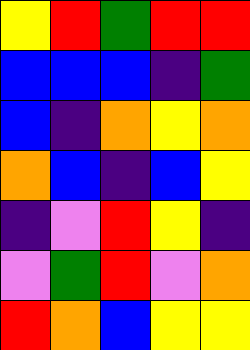[["yellow", "red", "green", "red", "red"], ["blue", "blue", "blue", "indigo", "green"], ["blue", "indigo", "orange", "yellow", "orange"], ["orange", "blue", "indigo", "blue", "yellow"], ["indigo", "violet", "red", "yellow", "indigo"], ["violet", "green", "red", "violet", "orange"], ["red", "orange", "blue", "yellow", "yellow"]]